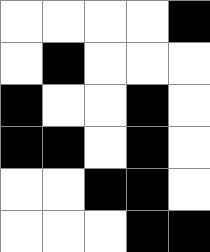[["white", "white", "white", "white", "black"], ["white", "black", "white", "white", "white"], ["black", "white", "white", "black", "white"], ["black", "black", "white", "black", "white"], ["white", "white", "black", "black", "white"], ["white", "white", "white", "black", "black"]]